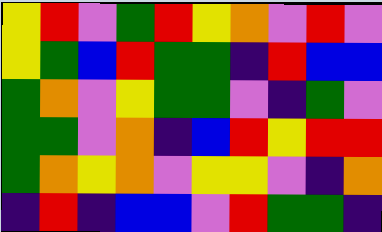[["yellow", "red", "violet", "green", "red", "yellow", "orange", "violet", "red", "violet"], ["yellow", "green", "blue", "red", "green", "green", "indigo", "red", "blue", "blue"], ["green", "orange", "violet", "yellow", "green", "green", "violet", "indigo", "green", "violet"], ["green", "green", "violet", "orange", "indigo", "blue", "red", "yellow", "red", "red"], ["green", "orange", "yellow", "orange", "violet", "yellow", "yellow", "violet", "indigo", "orange"], ["indigo", "red", "indigo", "blue", "blue", "violet", "red", "green", "green", "indigo"]]